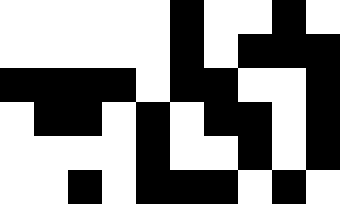[["white", "white", "white", "white", "white", "black", "white", "white", "black", "white"], ["white", "white", "white", "white", "white", "black", "white", "black", "black", "black"], ["black", "black", "black", "black", "white", "black", "black", "white", "white", "black"], ["white", "black", "black", "white", "black", "white", "black", "black", "white", "black"], ["white", "white", "white", "white", "black", "white", "white", "black", "white", "black"], ["white", "white", "black", "white", "black", "black", "black", "white", "black", "white"]]